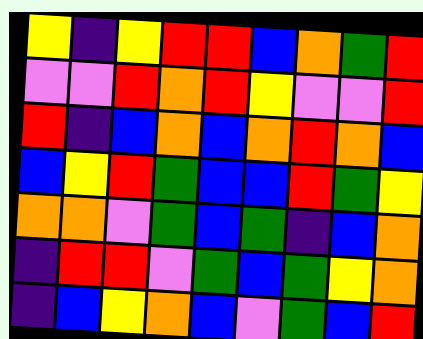[["yellow", "indigo", "yellow", "red", "red", "blue", "orange", "green", "red"], ["violet", "violet", "red", "orange", "red", "yellow", "violet", "violet", "red"], ["red", "indigo", "blue", "orange", "blue", "orange", "red", "orange", "blue"], ["blue", "yellow", "red", "green", "blue", "blue", "red", "green", "yellow"], ["orange", "orange", "violet", "green", "blue", "green", "indigo", "blue", "orange"], ["indigo", "red", "red", "violet", "green", "blue", "green", "yellow", "orange"], ["indigo", "blue", "yellow", "orange", "blue", "violet", "green", "blue", "red"]]